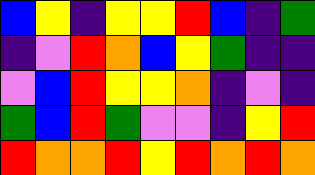[["blue", "yellow", "indigo", "yellow", "yellow", "red", "blue", "indigo", "green"], ["indigo", "violet", "red", "orange", "blue", "yellow", "green", "indigo", "indigo"], ["violet", "blue", "red", "yellow", "yellow", "orange", "indigo", "violet", "indigo"], ["green", "blue", "red", "green", "violet", "violet", "indigo", "yellow", "red"], ["red", "orange", "orange", "red", "yellow", "red", "orange", "red", "orange"]]